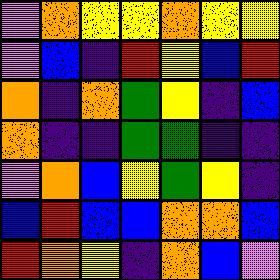[["violet", "orange", "yellow", "yellow", "orange", "yellow", "yellow"], ["violet", "blue", "indigo", "red", "yellow", "blue", "red"], ["orange", "indigo", "orange", "green", "yellow", "indigo", "blue"], ["orange", "indigo", "indigo", "green", "green", "indigo", "indigo"], ["violet", "orange", "blue", "yellow", "green", "yellow", "indigo"], ["blue", "red", "blue", "blue", "orange", "orange", "blue"], ["red", "orange", "yellow", "indigo", "orange", "blue", "violet"]]